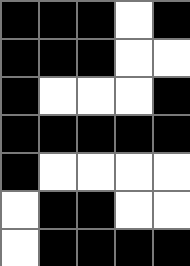[["black", "black", "black", "white", "black"], ["black", "black", "black", "white", "white"], ["black", "white", "white", "white", "black"], ["black", "black", "black", "black", "black"], ["black", "white", "white", "white", "white"], ["white", "black", "black", "white", "white"], ["white", "black", "black", "black", "black"]]